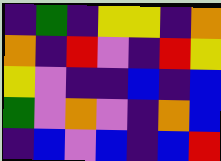[["indigo", "green", "indigo", "yellow", "yellow", "indigo", "orange"], ["orange", "indigo", "red", "violet", "indigo", "red", "yellow"], ["yellow", "violet", "indigo", "indigo", "blue", "indigo", "blue"], ["green", "violet", "orange", "violet", "indigo", "orange", "blue"], ["indigo", "blue", "violet", "blue", "indigo", "blue", "red"]]